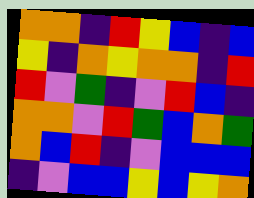[["orange", "orange", "indigo", "red", "yellow", "blue", "indigo", "blue"], ["yellow", "indigo", "orange", "yellow", "orange", "orange", "indigo", "red"], ["red", "violet", "green", "indigo", "violet", "red", "blue", "indigo"], ["orange", "orange", "violet", "red", "green", "blue", "orange", "green"], ["orange", "blue", "red", "indigo", "violet", "blue", "blue", "blue"], ["indigo", "violet", "blue", "blue", "yellow", "blue", "yellow", "orange"]]